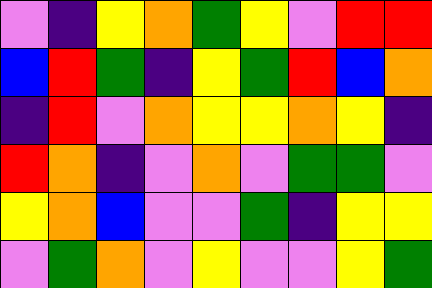[["violet", "indigo", "yellow", "orange", "green", "yellow", "violet", "red", "red"], ["blue", "red", "green", "indigo", "yellow", "green", "red", "blue", "orange"], ["indigo", "red", "violet", "orange", "yellow", "yellow", "orange", "yellow", "indigo"], ["red", "orange", "indigo", "violet", "orange", "violet", "green", "green", "violet"], ["yellow", "orange", "blue", "violet", "violet", "green", "indigo", "yellow", "yellow"], ["violet", "green", "orange", "violet", "yellow", "violet", "violet", "yellow", "green"]]